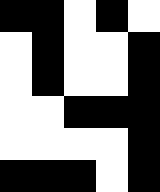[["black", "black", "white", "black", "white"], ["white", "black", "white", "white", "black"], ["white", "black", "white", "white", "black"], ["white", "white", "black", "black", "black"], ["white", "white", "white", "white", "black"], ["black", "black", "black", "white", "black"]]